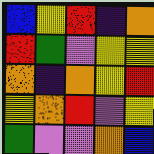[["blue", "yellow", "red", "indigo", "orange"], ["red", "green", "violet", "yellow", "yellow"], ["orange", "indigo", "orange", "yellow", "red"], ["yellow", "orange", "red", "violet", "yellow"], ["green", "violet", "violet", "orange", "blue"]]